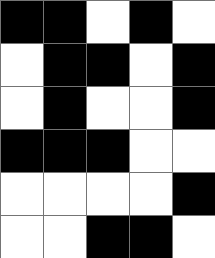[["black", "black", "white", "black", "white"], ["white", "black", "black", "white", "black"], ["white", "black", "white", "white", "black"], ["black", "black", "black", "white", "white"], ["white", "white", "white", "white", "black"], ["white", "white", "black", "black", "white"]]